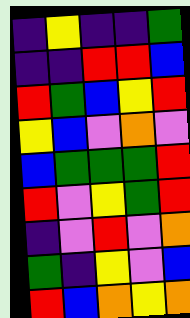[["indigo", "yellow", "indigo", "indigo", "green"], ["indigo", "indigo", "red", "red", "blue"], ["red", "green", "blue", "yellow", "red"], ["yellow", "blue", "violet", "orange", "violet"], ["blue", "green", "green", "green", "red"], ["red", "violet", "yellow", "green", "red"], ["indigo", "violet", "red", "violet", "orange"], ["green", "indigo", "yellow", "violet", "blue"], ["red", "blue", "orange", "yellow", "orange"]]